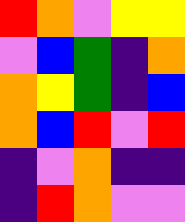[["red", "orange", "violet", "yellow", "yellow"], ["violet", "blue", "green", "indigo", "orange"], ["orange", "yellow", "green", "indigo", "blue"], ["orange", "blue", "red", "violet", "red"], ["indigo", "violet", "orange", "indigo", "indigo"], ["indigo", "red", "orange", "violet", "violet"]]